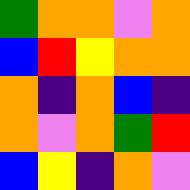[["green", "orange", "orange", "violet", "orange"], ["blue", "red", "yellow", "orange", "orange"], ["orange", "indigo", "orange", "blue", "indigo"], ["orange", "violet", "orange", "green", "red"], ["blue", "yellow", "indigo", "orange", "violet"]]